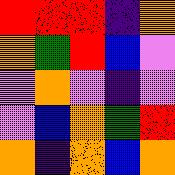[["red", "red", "red", "indigo", "orange"], ["orange", "green", "red", "blue", "violet"], ["violet", "orange", "violet", "indigo", "violet"], ["violet", "blue", "orange", "green", "red"], ["orange", "indigo", "orange", "blue", "orange"]]